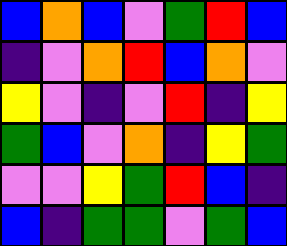[["blue", "orange", "blue", "violet", "green", "red", "blue"], ["indigo", "violet", "orange", "red", "blue", "orange", "violet"], ["yellow", "violet", "indigo", "violet", "red", "indigo", "yellow"], ["green", "blue", "violet", "orange", "indigo", "yellow", "green"], ["violet", "violet", "yellow", "green", "red", "blue", "indigo"], ["blue", "indigo", "green", "green", "violet", "green", "blue"]]